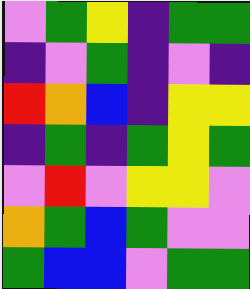[["violet", "green", "yellow", "indigo", "green", "green"], ["indigo", "violet", "green", "indigo", "violet", "indigo"], ["red", "orange", "blue", "indigo", "yellow", "yellow"], ["indigo", "green", "indigo", "green", "yellow", "green"], ["violet", "red", "violet", "yellow", "yellow", "violet"], ["orange", "green", "blue", "green", "violet", "violet"], ["green", "blue", "blue", "violet", "green", "green"]]